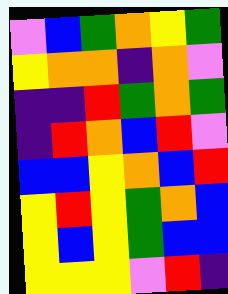[["violet", "blue", "green", "orange", "yellow", "green"], ["yellow", "orange", "orange", "indigo", "orange", "violet"], ["indigo", "indigo", "red", "green", "orange", "green"], ["indigo", "red", "orange", "blue", "red", "violet"], ["blue", "blue", "yellow", "orange", "blue", "red"], ["yellow", "red", "yellow", "green", "orange", "blue"], ["yellow", "blue", "yellow", "green", "blue", "blue"], ["yellow", "yellow", "yellow", "violet", "red", "indigo"]]